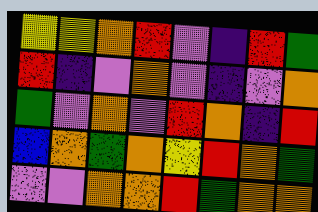[["yellow", "yellow", "orange", "red", "violet", "indigo", "red", "green"], ["red", "indigo", "violet", "orange", "violet", "indigo", "violet", "orange"], ["green", "violet", "orange", "violet", "red", "orange", "indigo", "red"], ["blue", "orange", "green", "orange", "yellow", "red", "orange", "green"], ["violet", "violet", "orange", "orange", "red", "green", "orange", "orange"]]